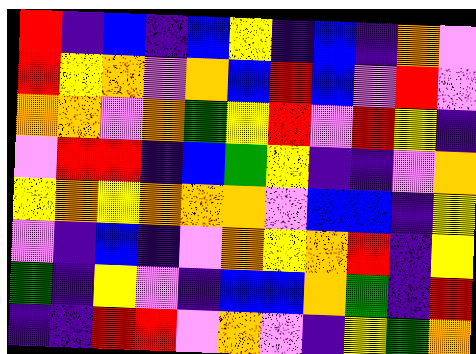[["red", "indigo", "blue", "indigo", "blue", "yellow", "indigo", "blue", "indigo", "orange", "violet"], ["red", "yellow", "orange", "violet", "orange", "blue", "red", "blue", "violet", "red", "violet"], ["orange", "orange", "violet", "orange", "green", "yellow", "red", "violet", "red", "yellow", "indigo"], ["violet", "red", "red", "indigo", "blue", "green", "yellow", "indigo", "indigo", "violet", "orange"], ["yellow", "orange", "yellow", "orange", "orange", "orange", "violet", "blue", "blue", "indigo", "yellow"], ["violet", "indigo", "blue", "indigo", "violet", "orange", "yellow", "orange", "red", "indigo", "yellow"], ["green", "indigo", "yellow", "violet", "indigo", "blue", "blue", "orange", "green", "indigo", "red"], ["indigo", "indigo", "red", "red", "violet", "orange", "violet", "indigo", "yellow", "green", "orange"]]